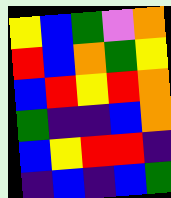[["yellow", "blue", "green", "violet", "orange"], ["red", "blue", "orange", "green", "yellow"], ["blue", "red", "yellow", "red", "orange"], ["green", "indigo", "indigo", "blue", "orange"], ["blue", "yellow", "red", "red", "indigo"], ["indigo", "blue", "indigo", "blue", "green"]]